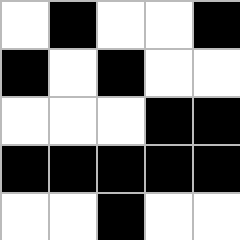[["white", "black", "white", "white", "black"], ["black", "white", "black", "white", "white"], ["white", "white", "white", "black", "black"], ["black", "black", "black", "black", "black"], ["white", "white", "black", "white", "white"]]